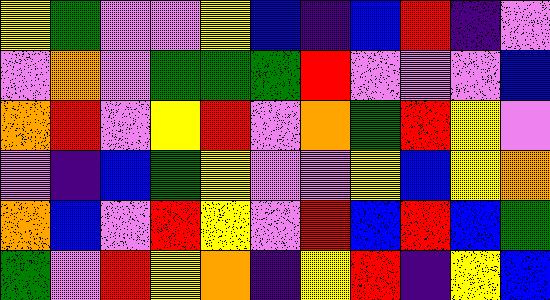[["yellow", "green", "violet", "violet", "yellow", "blue", "indigo", "blue", "red", "indigo", "violet"], ["violet", "orange", "violet", "green", "green", "green", "red", "violet", "violet", "violet", "blue"], ["orange", "red", "violet", "yellow", "red", "violet", "orange", "green", "red", "yellow", "violet"], ["violet", "indigo", "blue", "green", "yellow", "violet", "violet", "yellow", "blue", "yellow", "orange"], ["orange", "blue", "violet", "red", "yellow", "violet", "red", "blue", "red", "blue", "green"], ["green", "violet", "red", "yellow", "orange", "indigo", "yellow", "red", "indigo", "yellow", "blue"]]